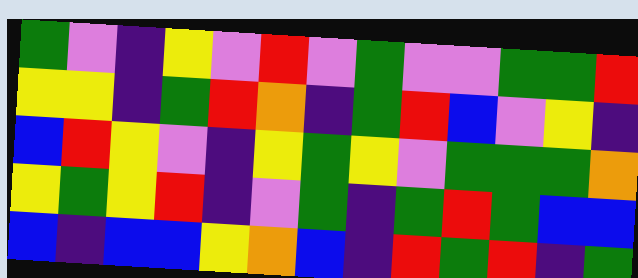[["green", "violet", "indigo", "yellow", "violet", "red", "violet", "green", "violet", "violet", "green", "green", "red"], ["yellow", "yellow", "indigo", "green", "red", "orange", "indigo", "green", "red", "blue", "violet", "yellow", "indigo"], ["blue", "red", "yellow", "violet", "indigo", "yellow", "green", "yellow", "violet", "green", "green", "green", "orange"], ["yellow", "green", "yellow", "red", "indigo", "violet", "green", "indigo", "green", "red", "green", "blue", "blue"], ["blue", "indigo", "blue", "blue", "yellow", "orange", "blue", "indigo", "red", "green", "red", "indigo", "green"]]